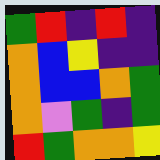[["green", "red", "indigo", "red", "indigo"], ["orange", "blue", "yellow", "indigo", "indigo"], ["orange", "blue", "blue", "orange", "green"], ["orange", "violet", "green", "indigo", "green"], ["red", "green", "orange", "orange", "yellow"]]